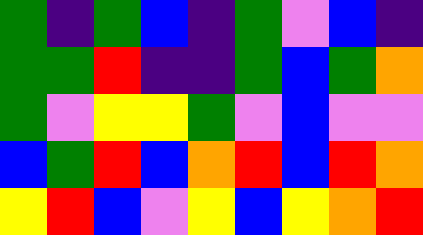[["green", "indigo", "green", "blue", "indigo", "green", "violet", "blue", "indigo"], ["green", "green", "red", "indigo", "indigo", "green", "blue", "green", "orange"], ["green", "violet", "yellow", "yellow", "green", "violet", "blue", "violet", "violet"], ["blue", "green", "red", "blue", "orange", "red", "blue", "red", "orange"], ["yellow", "red", "blue", "violet", "yellow", "blue", "yellow", "orange", "red"]]